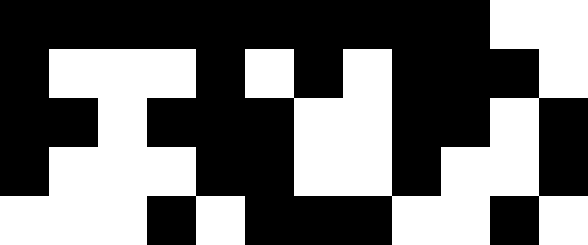[["black", "black", "black", "black", "black", "black", "black", "black", "black", "black", "white", "white"], ["black", "white", "white", "white", "black", "white", "black", "white", "black", "black", "black", "white"], ["black", "black", "white", "black", "black", "black", "white", "white", "black", "black", "white", "black"], ["black", "white", "white", "white", "black", "black", "white", "white", "black", "white", "white", "black"], ["white", "white", "white", "black", "white", "black", "black", "black", "white", "white", "black", "white"]]